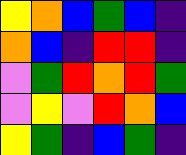[["yellow", "orange", "blue", "green", "blue", "indigo"], ["orange", "blue", "indigo", "red", "red", "indigo"], ["violet", "green", "red", "orange", "red", "green"], ["violet", "yellow", "violet", "red", "orange", "blue"], ["yellow", "green", "indigo", "blue", "green", "indigo"]]